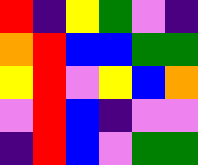[["red", "indigo", "yellow", "green", "violet", "indigo"], ["orange", "red", "blue", "blue", "green", "green"], ["yellow", "red", "violet", "yellow", "blue", "orange"], ["violet", "red", "blue", "indigo", "violet", "violet"], ["indigo", "red", "blue", "violet", "green", "green"]]